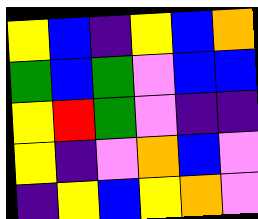[["yellow", "blue", "indigo", "yellow", "blue", "orange"], ["green", "blue", "green", "violet", "blue", "blue"], ["yellow", "red", "green", "violet", "indigo", "indigo"], ["yellow", "indigo", "violet", "orange", "blue", "violet"], ["indigo", "yellow", "blue", "yellow", "orange", "violet"]]